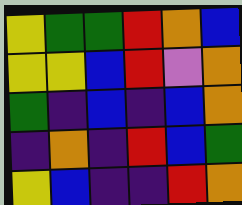[["yellow", "green", "green", "red", "orange", "blue"], ["yellow", "yellow", "blue", "red", "violet", "orange"], ["green", "indigo", "blue", "indigo", "blue", "orange"], ["indigo", "orange", "indigo", "red", "blue", "green"], ["yellow", "blue", "indigo", "indigo", "red", "orange"]]